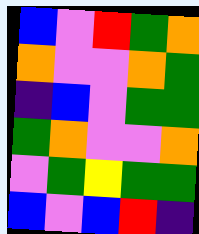[["blue", "violet", "red", "green", "orange"], ["orange", "violet", "violet", "orange", "green"], ["indigo", "blue", "violet", "green", "green"], ["green", "orange", "violet", "violet", "orange"], ["violet", "green", "yellow", "green", "green"], ["blue", "violet", "blue", "red", "indigo"]]